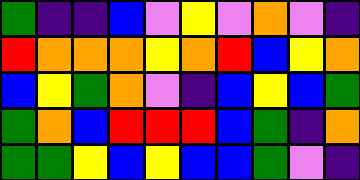[["green", "indigo", "indigo", "blue", "violet", "yellow", "violet", "orange", "violet", "indigo"], ["red", "orange", "orange", "orange", "yellow", "orange", "red", "blue", "yellow", "orange"], ["blue", "yellow", "green", "orange", "violet", "indigo", "blue", "yellow", "blue", "green"], ["green", "orange", "blue", "red", "red", "red", "blue", "green", "indigo", "orange"], ["green", "green", "yellow", "blue", "yellow", "blue", "blue", "green", "violet", "indigo"]]